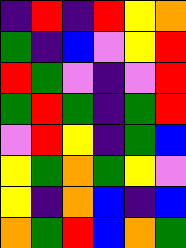[["indigo", "red", "indigo", "red", "yellow", "orange"], ["green", "indigo", "blue", "violet", "yellow", "red"], ["red", "green", "violet", "indigo", "violet", "red"], ["green", "red", "green", "indigo", "green", "red"], ["violet", "red", "yellow", "indigo", "green", "blue"], ["yellow", "green", "orange", "green", "yellow", "violet"], ["yellow", "indigo", "orange", "blue", "indigo", "blue"], ["orange", "green", "red", "blue", "orange", "green"]]